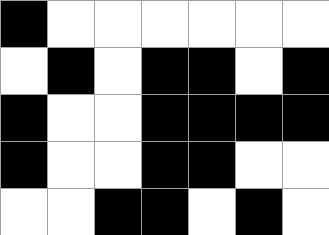[["black", "white", "white", "white", "white", "white", "white"], ["white", "black", "white", "black", "black", "white", "black"], ["black", "white", "white", "black", "black", "black", "black"], ["black", "white", "white", "black", "black", "white", "white"], ["white", "white", "black", "black", "white", "black", "white"]]